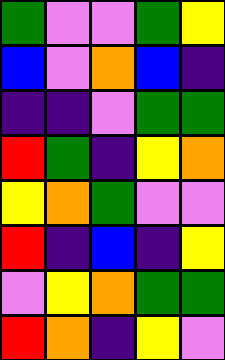[["green", "violet", "violet", "green", "yellow"], ["blue", "violet", "orange", "blue", "indigo"], ["indigo", "indigo", "violet", "green", "green"], ["red", "green", "indigo", "yellow", "orange"], ["yellow", "orange", "green", "violet", "violet"], ["red", "indigo", "blue", "indigo", "yellow"], ["violet", "yellow", "orange", "green", "green"], ["red", "orange", "indigo", "yellow", "violet"]]